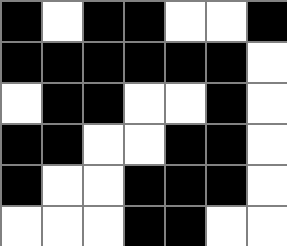[["black", "white", "black", "black", "white", "white", "black"], ["black", "black", "black", "black", "black", "black", "white"], ["white", "black", "black", "white", "white", "black", "white"], ["black", "black", "white", "white", "black", "black", "white"], ["black", "white", "white", "black", "black", "black", "white"], ["white", "white", "white", "black", "black", "white", "white"]]